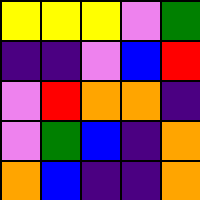[["yellow", "yellow", "yellow", "violet", "green"], ["indigo", "indigo", "violet", "blue", "red"], ["violet", "red", "orange", "orange", "indigo"], ["violet", "green", "blue", "indigo", "orange"], ["orange", "blue", "indigo", "indigo", "orange"]]